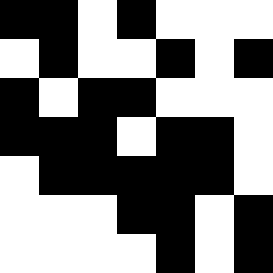[["black", "black", "white", "black", "white", "white", "white"], ["white", "black", "white", "white", "black", "white", "black"], ["black", "white", "black", "black", "white", "white", "white"], ["black", "black", "black", "white", "black", "black", "white"], ["white", "black", "black", "black", "black", "black", "white"], ["white", "white", "white", "black", "black", "white", "black"], ["white", "white", "white", "white", "black", "white", "black"]]